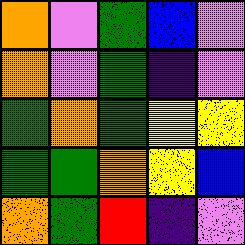[["orange", "violet", "green", "blue", "violet"], ["orange", "violet", "green", "indigo", "violet"], ["green", "orange", "green", "yellow", "yellow"], ["green", "green", "orange", "yellow", "blue"], ["orange", "green", "red", "indigo", "violet"]]